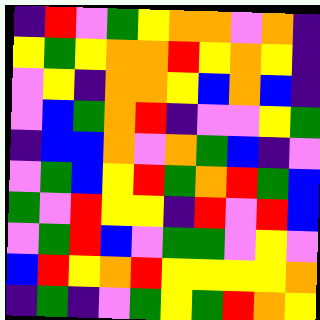[["indigo", "red", "violet", "green", "yellow", "orange", "orange", "violet", "orange", "indigo"], ["yellow", "green", "yellow", "orange", "orange", "red", "yellow", "orange", "yellow", "indigo"], ["violet", "yellow", "indigo", "orange", "orange", "yellow", "blue", "orange", "blue", "indigo"], ["violet", "blue", "green", "orange", "red", "indigo", "violet", "violet", "yellow", "green"], ["indigo", "blue", "blue", "orange", "violet", "orange", "green", "blue", "indigo", "violet"], ["violet", "green", "blue", "yellow", "red", "green", "orange", "red", "green", "blue"], ["green", "violet", "red", "yellow", "yellow", "indigo", "red", "violet", "red", "blue"], ["violet", "green", "red", "blue", "violet", "green", "green", "violet", "yellow", "violet"], ["blue", "red", "yellow", "orange", "red", "yellow", "yellow", "yellow", "yellow", "orange"], ["indigo", "green", "indigo", "violet", "green", "yellow", "green", "red", "orange", "yellow"]]